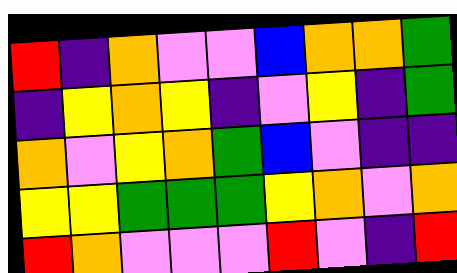[["red", "indigo", "orange", "violet", "violet", "blue", "orange", "orange", "green"], ["indigo", "yellow", "orange", "yellow", "indigo", "violet", "yellow", "indigo", "green"], ["orange", "violet", "yellow", "orange", "green", "blue", "violet", "indigo", "indigo"], ["yellow", "yellow", "green", "green", "green", "yellow", "orange", "violet", "orange"], ["red", "orange", "violet", "violet", "violet", "red", "violet", "indigo", "red"]]